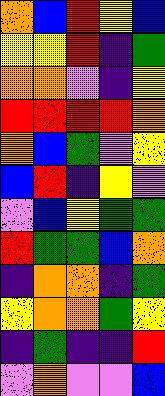[["orange", "blue", "red", "yellow", "blue"], ["yellow", "yellow", "red", "indigo", "green"], ["orange", "orange", "violet", "indigo", "yellow"], ["red", "red", "red", "red", "orange"], ["orange", "blue", "green", "violet", "yellow"], ["blue", "red", "indigo", "yellow", "violet"], ["violet", "blue", "yellow", "green", "green"], ["red", "green", "green", "blue", "orange"], ["indigo", "orange", "orange", "indigo", "green"], ["yellow", "orange", "orange", "green", "yellow"], ["indigo", "green", "indigo", "indigo", "red"], ["violet", "orange", "violet", "violet", "blue"]]